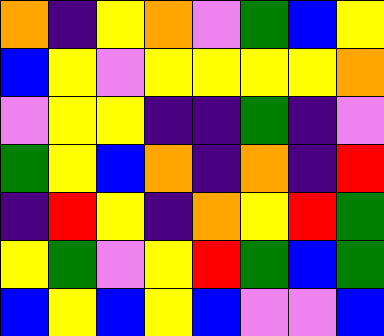[["orange", "indigo", "yellow", "orange", "violet", "green", "blue", "yellow"], ["blue", "yellow", "violet", "yellow", "yellow", "yellow", "yellow", "orange"], ["violet", "yellow", "yellow", "indigo", "indigo", "green", "indigo", "violet"], ["green", "yellow", "blue", "orange", "indigo", "orange", "indigo", "red"], ["indigo", "red", "yellow", "indigo", "orange", "yellow", "red", "green"], ["yellow", "green", "violet", "yellow", "red", "green", "blue", "green"], ["blue", "yellow", "blue", "yellow", "blue", "violet", "violet", "blue"]]